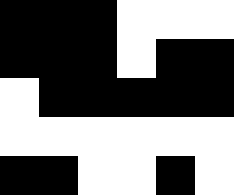[["black", "black", "black", "white", "white", "white"], ["black", "black", "black", "white", "black", "black"], ["white", "black", "black", "black", "black", "black"], ["white", "white", "white", "white", "white", "white"], ["black", "black", "white", "white", "black", "white"]]